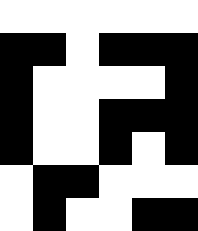[["white", "white", "white", "white", "white", "white"], ["black", "black", "white", "black", "black", "black"], ["black", "white", "white", "white", "white", "black"], ["black", "white", "white", "black", "black", "black"], ["black", "white", "white", "black", "white", "black"], ["white", "black", "black", "white", "white", "white"], ["white", "black", "white", "white", "black", "black"]]